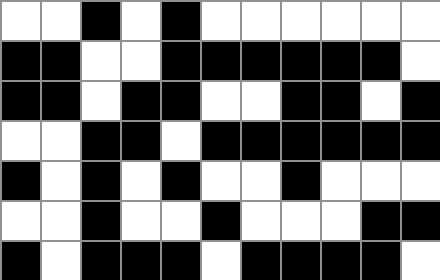[["white", "white", "black", "white", "black", "white", "white", "white", "white", "white", "white"], ["black", "black", "white", "white", "black", "black", "black", "black", "black", "black", "white"], ["black", "black", "white", "black", "black", "white", "white", "black", "black", "white", "black"], ["white", "white", "black", "black", "white", "black", "black", "black", "black", "black", "black"], ["black", "white", "black", "white", "black", "white", "white", "black", "white", "white", "white"], ["white", "white", "black", "white", "white", "black", "white", "white", "white", "black", "black"], ["black", "white", "black", "black", "black", "white", "black", "black", "black", "black", "white"]]